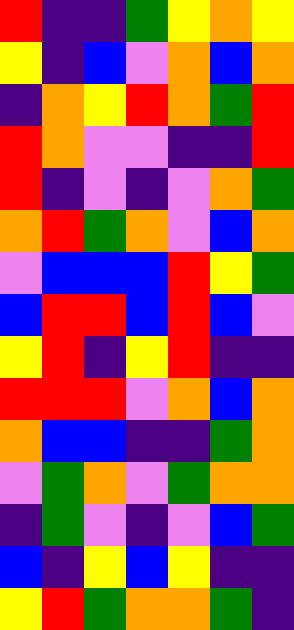[["red", "indigo", "indigo", "green", "yellow", "orange", "yellow"], ["yellow", "indigo", "blue", "violet", "orange", "blue", "orange"], ["indigo", "orange", "yellow", "red", "orange", "green", "red"], ["red", "orange", "violet", "violet", "indigo", "indigo", "red"], ["red", "indigo", "violet", "indigo", "violet", "orange", "green"], ["orange", "red", "green", "orange", "violet", "blue", "orange"], ["violet", "blue", "blue", "blue", "red", "yellow", "green"], ["blue", "red", "red", "blue", "red", "blue", "violet"], ["yellow", "red", "indigo", "yellow", "red", "indigo", "indigo"], ["red", "red", "red", "violet", "orange", "blue", "orange"], ["orange", "blue", "blue", "indigo", "indigo", "green", "orange"], ["violet", "green", "orange", "violet", "green", "orange", "orange"], ["indigo", "green", "violet", "indigo", "violet", "blue", "green"], ["blue", "indigo", "yellow", "blue", "yellow", "indigo", "indigo"], ["yellow", "red", "green", "orange", "orange", "green", "indigo"]]